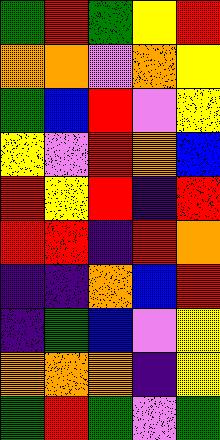[["green", "red", "green", "yellow", "red"], ["orange", "orange", "violet", "orange", "yellow"], ["green", "blue", "red", "violet", "yellow"], ["yellow", "violet", "red", "orange", "blue"], ["red", "yellow", "red", "indigo", "red"], ["red", "red", "indigo", "red", "orange"], ["indigo", "indigo", "orange", "blue", "red"], ["indigo", "green", "blue", "violet", "yellow"], ["orange", "orange", "orange", "indigo", "yellow"], ["green", "red", "green", "violet", "green"]]